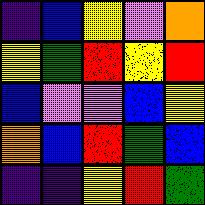[["indigo", "blue", "yellow", "violet", "orange"], ["yellow", "green", "red", "yellow", "red"], ["blue", "violet", "violet", "blue", "yellow"], ["orange", "blue", "red", "green", "blue"], ["indigo", "indigo", "yellow", "red", "green"]]